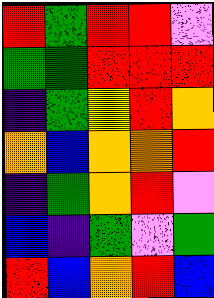[["red", "green", "red", "red", "violet"], ["green", "green", "red", "red", "red"], ["indigo", "green", "yellow", "red", "orange"], ["orange", "blue", "orange", "orange", "red"], ["indigo", "green", "orange", "red", "violet"], ["blue", "indigo", "green", "violet", "green"], ["red", "blue", "orange", "red", "blue"]]